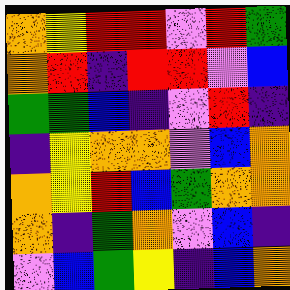[["orange", "yellow", "red", "red", "violet", "red", "green"], ["orange", "red", "indigo", "red", "red", "violet", "blue"], ["green", "green", "blue", "indigo", "violet", "red", "indigo"], ["indigo", "yellow", "orange", "orange", "violet", "blue", "orange"], ["orange", "yellow", "red", "blue", "green", "orange", "orange"], ["orange", "indigo", "green", "orange", "violet", "blue", "indigo"], ["violet", "blue", "green", "yellow", "indigo", "blue", "orange"]]